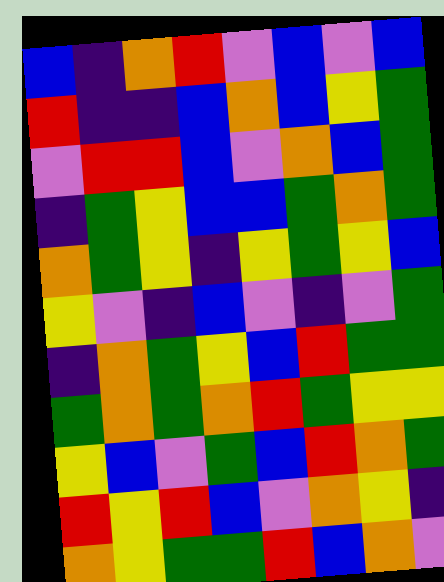[["blue", "indigo", "orange", "red", "violet", "blue", "violet", "blue"], ["red", "indigo", "indigo", "blue", "orange", "blue", "yellow", "green"], ["violet", "red", "red", "blue", "violet", "orange", "blue", "green"], ["indigo", "green", "yellow", "blue", "blue", "green", "orange", "green"], ["orange", "green", "yellow", "indigo", "yellow", "green", "yellow", "blue"], ["yellow", "violet", "indigo", "blue", "violet", "indigo", "violet", "green"], ["indigo", "orange", "green", "yellow", "blue", "red", "green", "green"], ["green", "orange", "green", "orange", "red", "green", "yellow", "yellow"], ["yellow", "blue", "violet", "green", "blue", "red", "orange", "green"], ["red", "yellow", "red", "blue", "violet", "orange", "yellow", "indigo"], ["orange", "yellow", "green", "green", "red", "blue", "orange", "violet"]]